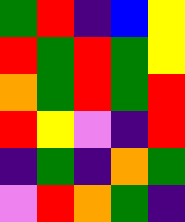[["green", "red", "indigo", "blue", "yellow"], ["red", "green", "red", "green", "yellow"], ["orange", "green", "red", "green", "red"], ["red", "yellow", "violet", "indigo", "red"], ["indigo", "green", "indigo", "orange", "green"], ["violet", "red", "orange", "green", "indigo"]]